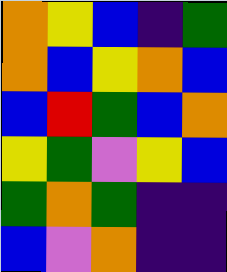[["orange", "yellow", "blue", "indigo", "green"], ["orange", "blue", "yellow", "orange", "blue"], ["blue", "red", "green", "blue", "orange"], ["yellow", "green", "violet", "yellow", "blue"], ["green", "orange", "green", "indigo", "indigo"], ["blue", "violet", "orange", "indigo", "indigo"]]